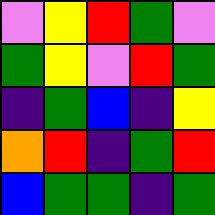[["violet", "yellow", "red", "green", "violet"], ["green", "yellow", "violet", "red", "green"], ["indigo", "green", "blue", "indigo", "yellow"], ["orange", "red", "indigo", "green", "red"], ["blue", "green", "green", "indigo", "green"]]